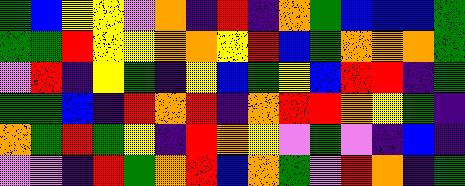[["green", "blue", "yellow", "yellow", "violet", "orange", "indigo", "red", "indigo", "orange", "green", "blue", "blue", "blue", "green"], ["green", "green", "red", "yellow", "yellow", "orange", "orange", "yellow", "red", "blue", "green", "orange", "orange", "orange", "green"], ["violet", "red", "indigo", "yellow", "green", "indigo", "yellow", "blue", "green", "yellow", "blue", "red", "red", "indigo", "green"], ["green", "green", "blue", "indigo", "red", "orange", "red", "indigo", "orange", "red", "red", "orange", "yellow", "green", "indigo"], ["orange", "green", "red", "green", "yellow", "indigo", "red", "orange", "yellow", "violet", "green", "violet", "indigo", "blue", "indigo"], ["violet", "violet", "indigo", "red", "green", "orange", "red", "blue", "orange", "green", "violet", "red", "orange", "indigo", "green"]]